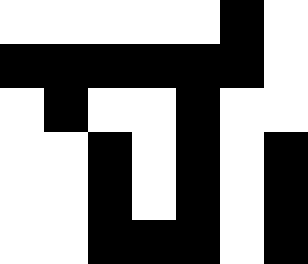[["white", "white", "white", "white", "white", "black", "white"], ["black", "black", "black", "black", "black", "black", "white"], ["white", "black", "white", "white", "black", "white", "white"], ["white", "white", "black", "white", "black", "white", "black"], ["white", "white", "black", "white", "black", "white", "black"], ["white", "white", "black", "black", "black", "white", "black"]]